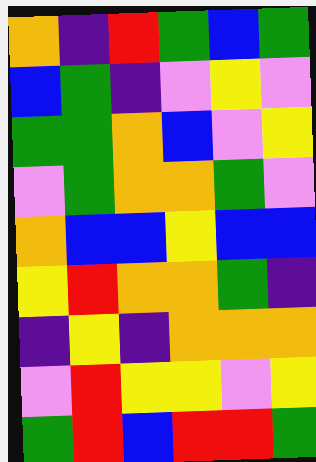[["orange", "indigo", "red", "green", "blue", "green"], ["blue", "green", "indigo", "violet", "yellow", "violet"], ["green", "green", "orange", "blue", "violet", "yellow"], ["violet", "green", "orange", "orange", "green", "violet"], ["orange", "blue", "blue", "yellow", "blue", "blue"], ["yellow", "red", "orange", "orange", "green", "indigo"], ["indigo", "yellow", "indigo", "orange", "orange", "orange"], ["violet", "red", "yellow", "yellow", "violet", "yellow"], ["green", "red", "blue", "red", "red", "green"]]